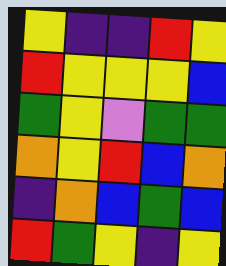[["yellow", "indigo", "indigo", "red", "yellow"], ["red", "yellow", "yellow", "yellow", "blue"], ["green", "yellow", "violet", "green", "green"], ["orange", "yellow", "red", "blue", "orange"], ["indigo", "orange", "blue", "green", "blue"], ["red", "green", "yellow", "indigo", "yellow"]]